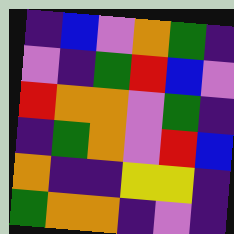[["indigo", "blue", "violet", "orange", "green", "indigo"], ["violet", "indigo", "green", "red", "blue", "violet"], ["red", "orange", "orange", "violet", "green", "indigo"], ["indigo", "green", "orange", "violet", "red", "blue"], ["orange", "indigo", "indigo", "yellow", "yellow", "indigo"], ["green", "orange", "orange", "indigo", "violet", "indigo"]]